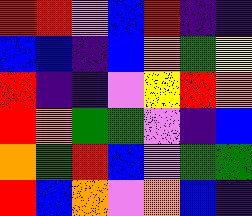[["red", "red", "violet", "blue", "red", "indigo", "indigo"], ["blue", "blue", "indigo", "blue", "orange", "green", "yellow"], ["red", "indigo", "indigo", "violet", "yellow", "red", "orange"], ["red", "orange", "green", "green", "violet", "indigo", "blue"], ["orange", "green", "red", "blue", "violet", "green", "green"], ["red", "blue", "orange", "violet", "orange", "blue", "indigo"]]